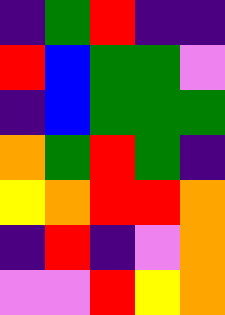[["indigo", "green", "red", "indigo", "indigo"], ["red", "blue", "green", "green", "violet"], ["indigo", "blue", "green", "green", "green"], ["orange", "green", "red", "green", "indigo"], ["yellow", "orange", "red", "red", "orange"], ["indigo", "red", "indigo", "violet", "orange"], ["violet", "violet", "red", "yellow", "orange"]]